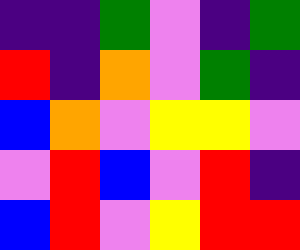[["indigo", "indigo", "green", "violet", "indigo", "green"], ["red", "indigo", "orange", "violet", "green", "indigo"], ["blue", "orange", "violet", "yellow", "yellow", "violet"], ["violet", "red", "blue", "violet", "red", "indigo"], ["blue", "red", "violet", "yellow", "red", "red"]]